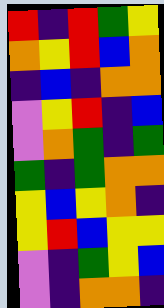[["red", "indigo", "red", "green", "yellow"], ["orange", "yellow", "red", "blue", "orange"], ["indigo", "blue", "indigo", "orange", "orange"], ["violet", "yellow", "red", "indigo", "blue"], ["violet", "orange", "green", "indigo", "green"], ["green", "indigo", "green", "orange", "orange"], ["yellow", "blue", "yellow", "orange", "indigo"], ["yellow", "red", "blue", "yellow", "yellow"], ["violet", "indigo", "green", "yellow", "blue"], ["violet", "indigo", "orange", "orange", "indigo"]]